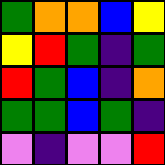[["green", "orange", "orange", "blue", "yellow"], ["yellow", "red", "green", "indigo", "green"], ["red", "green", "blue", "indigo", "orange"], ["green", "green", "blue", "green", "indigo"], ["violet", "indigo", "violet", "violet", "red"]]